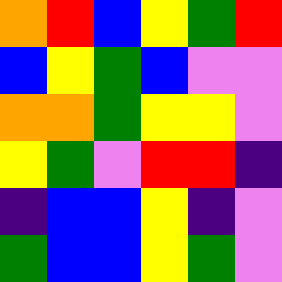[["orange", "red", "blue", "yellow", "green", "red"], ["blue", "yellow", "green", "blue", "violet", "violet"], ["orange", "orange", "green", "yellow", "yellow", "violet"], ["yellow", "green", "violet", "red", "red", "indigo"], ["indigo", "blue", "blue", "yellow", "indigo", "violet"], ["green", "blue", "blue", "yellow", "green", "violet"]]